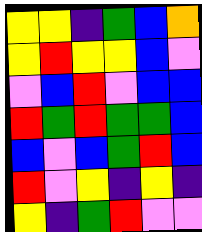[["yellow", "yellow", "indigo", "green", "blue", "orange"], ["yellow", "red", "yellow", "yellow", "blue", "violet"], ["violet", "blue", "red", "violet", "blue", "blue"], ["red", "green", "red", "green", "green", "blue"], ["blue", "violet", "blue", "green", "red", "blue"], ["red", "violet", "yellow", "indigo", "yellow", "indigo"], ["yellow", "indigo", "green", "red", "violet", "violet"]]